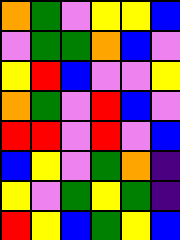[["orange", "green", "violet", "yellow", "yellow", "blue"], ["violet", "green", "green", "orange", "blue", "violet"], ["yellow", "red", "blue", "violet", "violet", "yellow"], ["orange", "green", "violet", "red", "blue", "violet"], ["red", "red", "violet", "red", "violet", "blue"], ["blue", "yellow", "violet", "green", "orange", "indigo"], ["yellow", "violet", "green", "yellow", "green", "indigo"], ["red", "yellow", "blue", "green", "yellow", "blue"]]